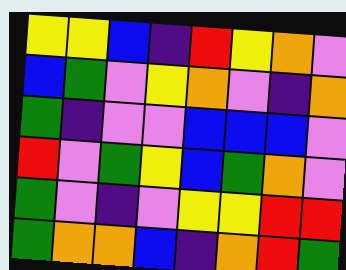[["yellow", "yellow", "blue", "indigo", "red", "yellow", "orange", "violet"], ["blue", "green", "violet", "yellow", "orange", "violet", "indigo", "orange"], ["green", "indigo", "violet", "violet", "blue", "blue", "blue", "violet"], ["red", "violet", "green", "yellow", "blue", "green", "orange", "violet"], ["green", "violet", "indigo", "violet", "yellow", "yellow", "red", "red"], ["green", "orange", "orange", "blue", "indigo", "orange", "red", "green"]]